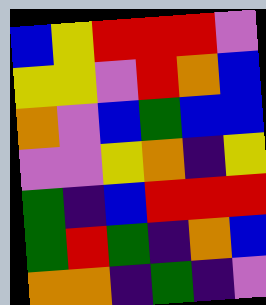[["blue", "yellow", "red", "red", "red", "violet"], ["yellow", "yellow", "violet", "red", "orange", "blue"], ["orange", "violet", "blue", "green", "blue", "blue"], ["violet", "violet", "yellow", "orange", "indigo", "yellow"], ["green", "indigo", "blue", "red", "red", "red"], ["green", "red", "green", "indigo", "orange", "blue"], ["orange", "orange", "indigo", "green", "indigo", "violet"]]